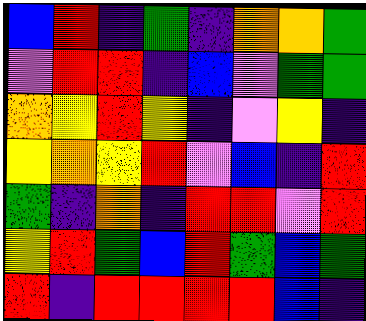[["blue", "red", "indigo", "green", "indigo", "orange", "orange", "green"], ["violet", "red", "red", "indigo", "blue", "violet", "green", "green"], ["orange", "yellow", "red", "yellow", "indigo", "violet", "yellow", "indigo"], ["yellow", "orange", "yellow", "red", "violet", "blue", "indigo", "red"], ["green", "indigo", "orange", "indigo", "red", "red", "violet", "red"], ["yellow", "red", "green", "blue", "red", "green", "blue", "green"], ["red", "indigo", "red", "red", "red", "red", "blue", "indigo"]]